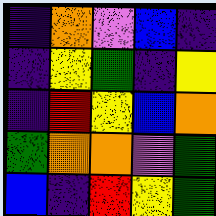[["indigo", "orange", "violet", "blue", "indigo"], ["indigo", "yellow", "green", "indigo", "yellow"], ["indigo", "red", "yellow", "blue", "orange"], ["green", "orange", "orange", "violet", "green"], ["blue", "indigo", "red", "yellow", "green"]]